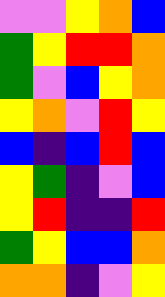[["violet", "violet", "yellow", "orange", "blue"], ["green", "yellow", "red", "red", "orange"], ["green", "violet", "blue", "yellow", "orange"], ["yellow", "orange", "violet", "red", "yellow"], ["blue", "indigo", "blue", "red", "blue"], ["yellow", "green", "indigo", "violet", "blue"], ["yellow", "red", "indigo", "indigo", "red"], ["green", "yellow", "blue", "blue", "orange"], ["orange", "orange", "indigo", "violet", "yellow"]]